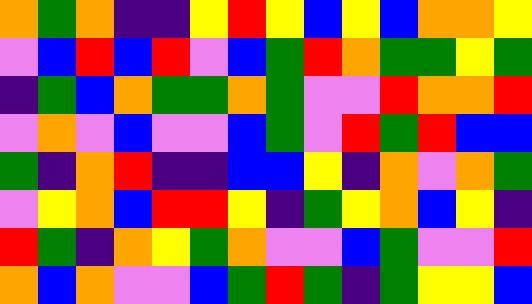[["orange", "green", "orange", "indigo", "indigo", "yellow", "red", "yellow", "blue", "yellow", "blue", "orange", "orange", "yellow"], ["violet", "blue", "red", "blue", "red", "violet", "blue", "green", "red", "orange", "green", "green", "yellow", "green"], ["indigo", "green", "blue", "orange", "green", "green", "orange", "green", "violet", "violet", "red", "orange", "orange", "red"], ["violet", "orange", "violet", "blue", "violet", "violet", "blue", "green", "violet", "red", "green", "red", "blue", "blue"], ["green", "indigo", "orange", "red", "indigo", "indigo", "blue", "blue", "yellow", "indigo", "orange", "violet", "orange", "green"], ["violet", "yellow", "orange", "blue", "red", "red", "yellow", "indigo", "green", "yellow", "orange", "blue", "yellow", "indigo"], ["red", "green", "indigo", "orange", "yellow", "green", "orange", "violet", "violet", "blue", "green", "violet", "violet", "red"], ["orange", "blue", "orange", "violet", "violet", "blue", "green", "red", "green", "indigo", "green", "yellow", "yellow", "blue"]]